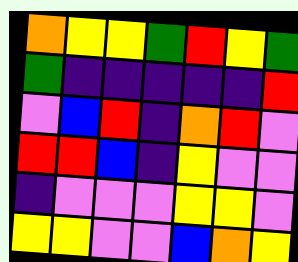[["orange", "yellow", "yellow", "green", "red", "yellow", "green"], ["green", "indigo", "indigo", "indigo", "indigo", "indigo", "red"], ["violet", "blue", "red", "indigo", "orange", "red", "violet"], ["red", "red", "blue", "indigo", "yellow", "violet", "violet"], ["indigo", "violet", "violet", "violet", "yellow", "yellow", "violet"], ["yellow", "yellow", "violet", "violet", "blue", "orange", "yellow"]]